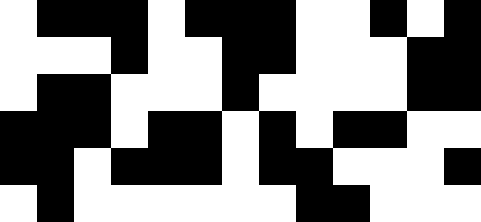[["white", "black", "black", "black", "white", "black", "black", "black", "white", "white", "black", "white", "black"], ["white", "white", "white", "black", "white", "white", "black", "black", "white", "white", "white", "black", "black"], ["white", "black", "black", "white", "white", "white", "black", "white", "white", "white", "white", "black", "black"], ["black", "black", "black", "white", "black", "black", "white", "black", "white", "black", "black", "white", "white"], ["black", "black", "white", "black", "black", "black", "white", "black", "black", "white", "white", "white", "black"], ["white", "black", "white", "white", "white", "white", "white", "white", "black", "black", "white", "white", "white"]]